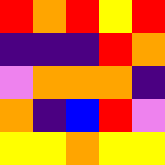[["red", "orange", "red", "yellow", "red"], ["indigo", "indigo", "indigo", "red", "orange"], ["violet", "orange", "orange", "orange", "indigo"], ["orange", "indigo", "blue", "red", "violet"], ["yellow", "yellow", "orange", "yellow", "yellow"]]